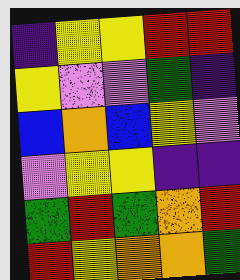[["indigo", "yellow", "yellow", "red", "red"], ["yellow", "violet", "violet", "green", "indigo"], ["blue", "orange", "blue", "yellow", "violet"], ["violet", "yellow", "yellow", "indigo", "indigo"], ["green", "red", "green", "orange", "red"], ["red", "yellow", "orange", "orange", "green"]]